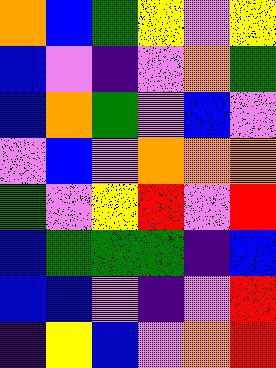[["orange", "blue", "green", "yellow", "violet", "yellow"], ["blue", "violet", "indigo", "violet", "orange", "green"], ["blue", "orange", "green", "violet", "blue", "violet"], ["violet", "blue", "violet", "orange", "orange", "orange"], ["green", "violet", "yellow", "red", "violet", "red"], ["blue", "green", "green", "green", "indigo", "blue"], ["blue", "blue", "violet", "indigo", "violet", "red"], ["indigo", "yellow", "blue", "violet", "orange", "red"]]